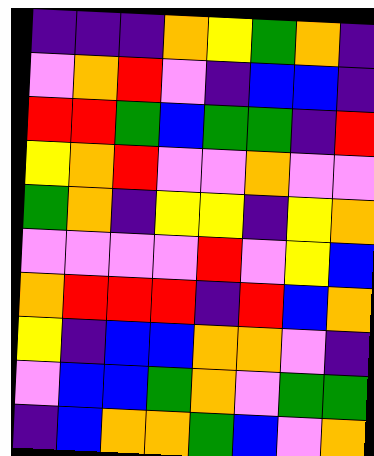[["indigo", "indigo", "indigo", "orange", "yellow", "green", "orange", "indigo"], ["violet", "orange", "red", "violet", "indigo", "blue", "blue", "indigo"], ["red", "red", "green", "blue", "green", "green", "indigo", "red"], ["yellow", "orange", "red", "violet", "violet", "orange", "violet", "violet"], ["green", "orange", "indigo", "yellow", "yellow", "indigo", "yellow", "orange"], ["violet", "violet", "violet", "violet", "red", "violet", "yellow", "blue"], ["orange", "red", "red", "red", "indigo", "red", "blue", "orange"], ["yellow", "indigo", "blue", "blue", "orange", "orange", "violet", "indigo"], ["violet", "blue", "blue", "green", "orange", "violet", "green", "green"], ["indigo", "blue", "orange", "orange", "green", "blue", "violet", "orange"]]